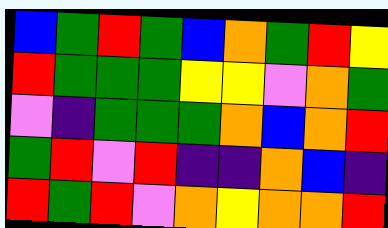[["blue", "green", "red", "green", "blue", "orange", "green", "red", "yellow"], ["red", "green", "green", "green", "yellow", "yellow", "violet", "orange", "green"], ["violet", "indigo", "green", "green", "green", "orange", "blue", "orange", "red"], ["green", "red", "violet", "red", "indigo", "indigo", "orange", "blue", "indigo"], ["red", "green", "red", "violet", "orange", "yellow", "orange", "orange", "red"]]